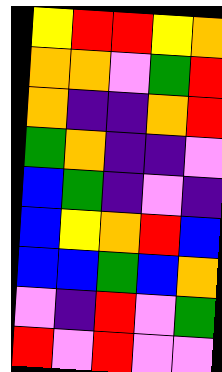[["yellow", "red", "red", "yellow", "orange"], ["orange", "orange", "violet", "green", "red"], ["orange", "indigo", "indigo", "orange", "red"], ["green", "orange", "indigo", "indigo", "violet"], ["blue", "green", "indigo", "violet", "indigo"], ["blue", "yellow", "orange", "red", "blue"], ["blue", "blue", "green", "blue", "orange"], ["violet", "indigo", "red", "violet", "green"], ["red", "violet", "red", "violet", "violet"]]